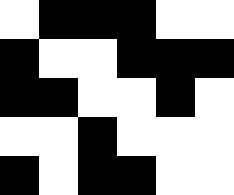[["white", "black", "black", "black", "white", "white"], ["black", "white", "white", "black", "black", "black"], ["black", "black", "white", "white", "black", "white"], ["white", "white", "black", "white", "white", "white"], ["black", "white", "black", "black", "white", "white"]]